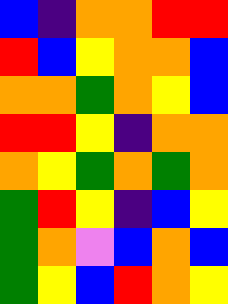[["blue", "indigo", "orange", "orange", "red", "red"], ["red", "blue", "yellow", "orange", "orange", "blue"], ["orange", "orange", "green", "orange", "yellow", "blue"], ["red", "red", "yellow", "indigo", "orange", "orange"], ["orange", "yellow", "green", "orange", "green", "orange"], ["green", "red", "yellow", "indigo", "blue", "yellow"], ["green", "orange", "violet", "blue", "orange", "blue"], ["green", "yellow", "blue", "red", "orange", "yellow"]]